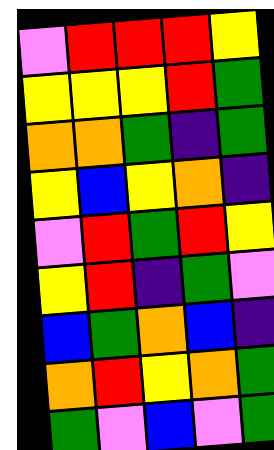[["violet", "red", "red", "red", "yellow"], ["yellow", "yellow", "yellow", "red", "green"], ["orange", "orange", "green", "indigo", "green"], ["yellow", "blue", "yellow", "orange", "indigo"], ["violet", "red", "green", "red", "yellow"], ["yellow", "red", "indigo", "green", "violet"], ["blue", "green", "orange", "blue", "indigo"], ["orange", "red", "yellow", "orange", "green"], ["green", "violet", "blue", "violet", "green"]]